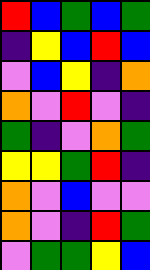[["red", "blue", "green", "blue", "green"], ["indigo", "yellow", "blue", "red", "blue"], ["violet", "blue", "yellow", "indigo", "orange"], ["orange", "violet", "red", "violet", "indigo"], ["green", "indigo", "violet", "orange", "green"], ["yellow", "yellow", "green", "red", "indigo"], ["orange", "violet", "blue", "violet", "violet"], ["orange", "violet", "indigo", "red", "green"], ["violet", "green", "green", "yellow", "blue"]]